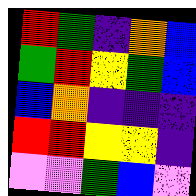[["red", "green", "indigo", "orange", "blue"], ["green", "red", "yellow", "green", "blue"], ["blue", "orange", "indigo", "indigo", "indigo"], ["red", "red", "yellow", "yellow", "indigo"], ["violet", "violet", "green", "blue", "violet"]]